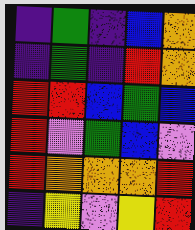[["indigo", "green", "indigo", "blue", "orange"], ["indigo", "green", "indigo", "red", "orange"], ["red", "red", "blue", "green", "blue"], ["red", "violet", "green", "blue", "violet"], ["red", "orange", "orange", "orange", "red"], ["indigo", "yellow", "violet", "yellow", "red"]]